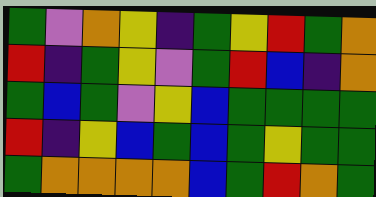[["green", "violet", "orange", "yellow", "indigo", "green", "yellow", "red", "green", "orange"], ["red", "indigo", "green", "yellow", "violet", "green", "red", "blue", "indigo", "orange"], ["green", "blue", "green", "violet", "yellow", "blue", "green", "green", "green", "green"], ["red", "indigo", "yellow", "blue", "green", "blue", "green", "yellow", "green", "green"], ["green", "orange", "orange", "orange", "orange", "blue", "green", "red", "orange", "green"]]